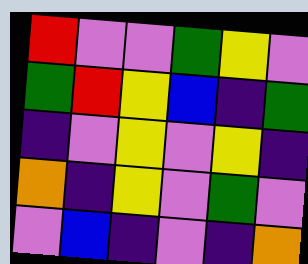[["red", "violet", "violet", "green", "yellow", "violet"], ["green", "red", "yellow", "blue", "indigo", "green"], ["indigo", "violet", "yellow", "violet", "yellow", "indigo"], ["orange", "indigo", "yellow", "violet", "green", "violet"], ["violet", "blue", "indigo", "violet", "indigo", "orange"]]